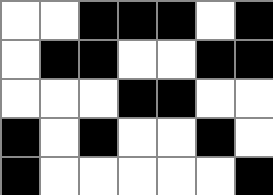[["white", "white", "black", "black", "black", "white", "black"], ["white", "black", "black", "white", "white", "black", "black"], ["white", "white", "white", "black", "black", "white", "white"], ["black", "white", "black", "white", "white", "black", "white"], ["black", "white", "white", "white", "white", "white", "black"]]